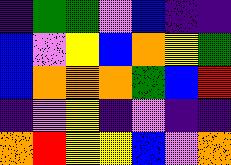[["indigo", "green", "green", "violet", "blue", "indigo", "indigo"], ["blue", "violet", "yellow", "blue", "orange", "yellow", "green"], ["blue", "orange", "orange", "orange", "green", "blue", "red"], ["indigo", "violet", "yellow", "indigo", "violet", "indigo", "indigo"], ["orange", "red", "yellow", "yellow", "blue", "violet", "orange"]]